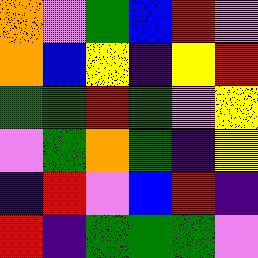[["orange", "violet", "green", "blue", "red", "violet"], ["orange", "blue", "yellow", "indigo", "yellow", "red"], ["green", "green", "red", "green", "violet", "yellow"], ["violet", "green", "orange", "green", "indigo", "yellow"], ["indigo", "red", "violet", "blue", "red", "indigo"], ["red", "indigo", "green", "green", "green", "violet"]]